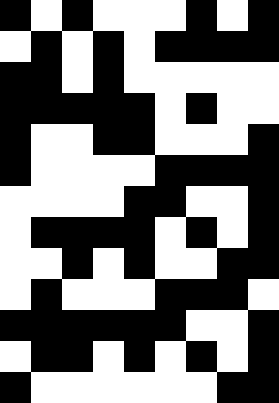[["black", "white", "black", "white", "white", "white", "black", "white", "black"], ["white", "black", "white", "black", "white", "black", "black", "black", "black"], ["black", "black", "white", "black", "white", "white", "white", "white", "white"], ["black", "black", "black", "black", "black", "white", "black", "white", "white"], ["black", "white", "white", "black", "black", "white", "white", "white", "black"], ["black", "white", "white", "white", "white", "black", "black", "black", "black"], ["white", "white", "white", "white", "black", "black", "white", "white", "black"], ["white", "black", "black", "black", "black", "white", "black", "white", "black"], ["white", "white", "black", "white", "black", "white", "white", "black", "black"], ["white", "black", "white", "white", "white", "black", "black", "black", "white"], ["black", "black", "black", "black", "black", "black", "white", "white", "black"], ["white", "black", "black", "white", "black", "white", "black", "white", "black"], ["black", "white", "white", "white", "white", "white", "white", "black", "black"]]